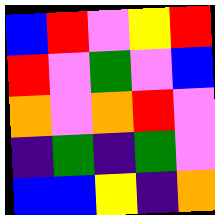[["blue", "red", "violet", "yellow", "red"], ["red", "violet", "green", "violet", "blue"], ["orange", "violet", "orange", "red", "violet"], ["indigo", "green", "indigo", "green", "violet"], ["blue", "blue", "yellow", "indigo", "orange"]]